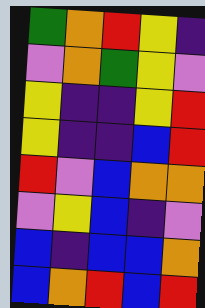[["green", "orange", "red", "yellow", "indigo"], ["violet", "orange", "green", "yellow", "violet"], ["yellow", "indigo", "indigo", "yellow", "red"], ["yellow", "indigo", "indigo", "blue", "red"], ["red", "violet", "blue", "orange", "orange"], ["violet", "yellow", "blue", "indigo", "violet"], ["blue", "indigo", "blue", "blue", "orange"], ["blue", "orange", "red", "blue", "red"]]